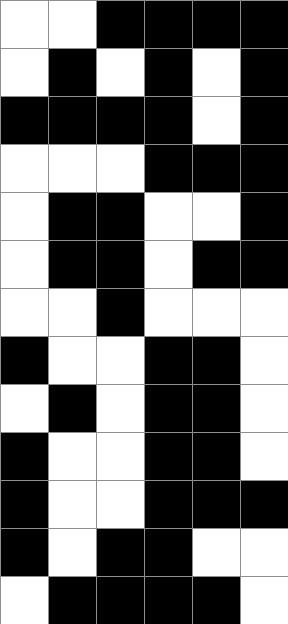[["white", "white", "black", "black", "black", "black"], ["white", "black", "white", "black", "white", "black"], ["black", "black", "black", "black", "white", "black"], ["white", "white", "white", "black", "black", "black"], ["white", "black", "black", "white", "white", "black"], ["white", "black", "black", "white", "black", "black"], ["white", "white", "black", "white", "white", "white"], ["black", "white", "white", "black", "black", "white"], ["white", "black", "white", "black", "black", "white"], ["black", "white", "white", "black", "black", "white"], ["black", "white", "white", "black", "black", "black"], ["black", "white", "black", "black", "white", "white"], ["white", "black", "black", "black", "black", "white"]]